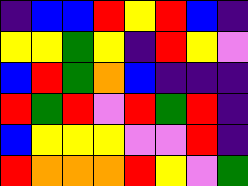[["indigo", "blue", "blue", "red", "yellow", "red", "blue", "indigo"], ["yellow", "yellow", "green", "yellow", "indigo", "red", "yellow", "violet"], ["blue", "red", "green", "orange", "blue", "indigo", "indigo", "indigo"], ["red", "green", "red", "violet", "red", "green", "red", "indigo"], ["blue", "yellow", "yellow", "yellow", "violet", "violet", "red", "indigo"], ["red", "orange", "orange", "orange", "red", "yellow", "violet", "green"]]